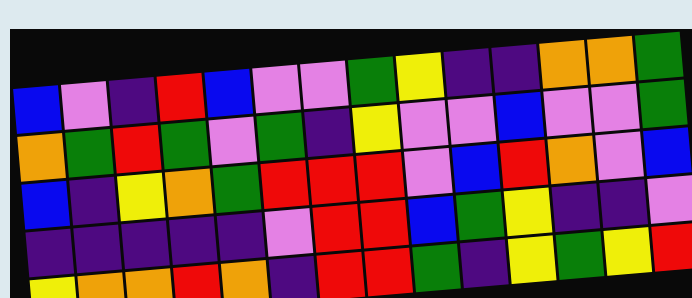[["blue", "violet", "indigo", "red", "blue", "violet", "violet", "green", "yellow", "indigo", "indigo", "orange", "orange", "green"], ["orange", "green", "red", "green", "violet", "green", "indigo", "yellow", "violet", "violet", "blue", "violet", "violet", "green"], ["blue", "indigo", "yellow", "orange", "green", "red", "red", "red", "violet", "blue", "red", "orange", "violet", "blue"], ["indigo", "indigo", "indigo", "indigo", "indigo", "violet", "red", "red", "blue", "green", "yellow", "indigo", "indigo", "violet"], ["yellow", "orange", "orange", "red", "orange", "indigo", "red", "red", "green", "indigo", "yellow", "green", "yellow", "red"]]